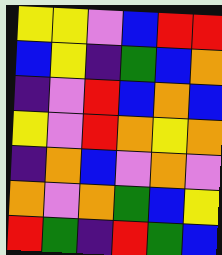[["yellow", "yellow", "violet", "blue", "red", "red"], ["blue", "yellow", "indigo", "green", "blue", "orange"], ["indigo", "violet", "red", "blue", "orange", "blue"], ["yellow", "violet", "red", "orange", "yellow", "orange"], ["indigo", "orange", "blue", "violet", "orange", "violet"], ["orange", "violet", "orange", "green", "blue", "yellow"], ["red", "green", "indigo", "red", "green", "blue"]]